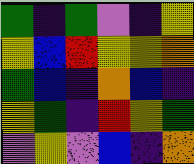[["green", "indigo", "green", "violet", "indigo", "yellow"], ["yellow", "blue", "red", "yellow", "yellow", "orange"], ["green", "blue", "indigo", "orange", "blue", "indigo"], ["yellow", "green", "indigo", "red", "yellow", "green"], ["violet", "yellow", "violet", "blue", "indigo", "orange"]]